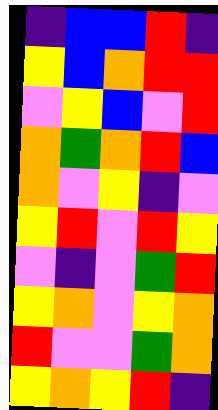[["indigo", "blue", "blue", "red", "indigo"], ["yellow", "blue", "orange", "red", "red"], ["violet", "yellow", "blue", "violet", "red"], ["orange", "green", "orange", "red", "blue"], ["orange", "violet", "yellow", "indigo", "violet"], ["yellow", "red", "violet", "red", "yellow"], ["violet", "indigo", "violet", "green", "red"], ["yellow", "orange", "violet", "yellow", "orange"], ["red", "violet", "violet", "green", "orange"], ["yellow", "orange", "yellow", "red", "indigo"]]